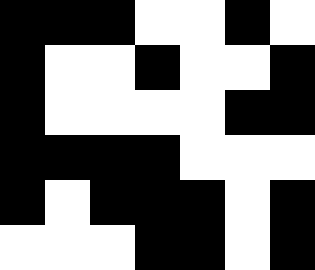[["black", "black", "black", "white", "white", "black", "white"], ["black", "white", "white", "black", "white", "white", "black"], ["black", "white", "white", "white", "white", "black", "black"], ["black", "black", "black", "black", "white", "white", "white"], ["black", "white", "black", "black", "black", "white", "black"], ["white", "white", "white", "black", "black", "white", "black"]]